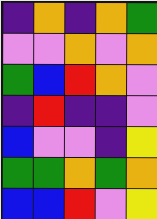[["indigo", "orange", "indigo", "orange", "green"], ["violet", "violet", "orange", "violet", "orange"], ["green", "blue", "red", "orange", "violet"], ["indigo", "red", "indigo", "indigo", "violet"], ["blue", "violet", "violet", "indigo", "yellow"], ["green", "green", "orange", "green", "orange"], ["blue", "blue", "red", "violet", "yellow"]]